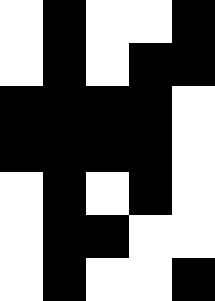[["white", "black", "white", "white", "black"], ["white", "black", "white", "black", "black"], ["black", "black", "black", "black", "white"], ["black", "black", "black", "black", "white"], ["white", "black", "white", "black", "white"], ["white", "black", "black", "white", "white"], ["white", "black", "white", "white", "black"]]